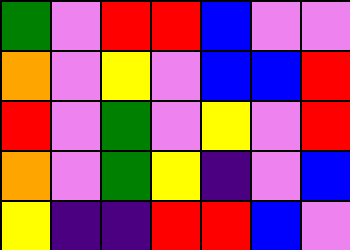[["green", "violet", "red", "red", "blue", "violet", "violet"], ["orange", "violet", "yellow", "violet", "blue", "blue", "red"], ["red", "violet", "green", "violet", "yellow", "violet", "red"], ["orange", "violet", "green", "yellow", "indigo", "violet", "blue"], ["yellow", "indigo", "indigo", "red", "red", "blue", "violet"]]